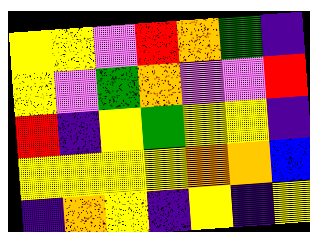[["yellow", "yellow", "violet", "red", "orange", "green", "indigo"], ["yellow", "violet", "green", "orange", "violet", "violet", "red"], ["red", "indigo", "yellow", "green", "yellow", "yellow", "indigo"], ["yellow", "yellow", "yellow", "yellow", "orange", "orange", "blue"], ["indigo", "orange", "yellow", "indigo", "yellow", "indigo", "yellow"]]